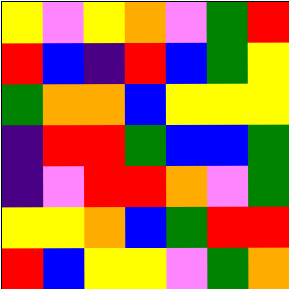[["yellow", "violet", "yellow", "orange", "violet", "green", "red"], ["red", "blue", "indigo", "red", "blue", "green", "yellow"], ["green", "orange", "orange", "blue", "yellow", "yellow", "yellow"], ["indigo", "red", "red", "green", "blue", "blue", "green"], ["indigo", "violet", "red", "red", "orange", "violet", "green"], ["yellow", "yellow", "orange", "blue", "green", "red", "red"], ["red", "blue", "yellow", "yellow", "violet", "green", "orange"]]